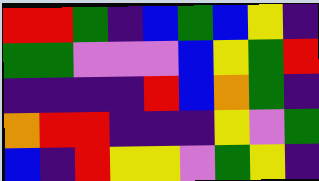[["red", "red", "green", "indigo", "blue", "green", "blue", "yellow", "indigo"], ["green", "green", "violet", "violet", "violet", "blue", "yellow", "green", "red"], ["indigo", "indigo", "indigo", "indigo", "red", "blue", "orange", "green", "indigo"], ["orange", "red", "red", "indigo", "indigo", "indigo", "yellow", "violet", "green"], ["blue", "indigo", "red", "yellow", "yellow", "violet", "green", "yellow", "indigo"]]